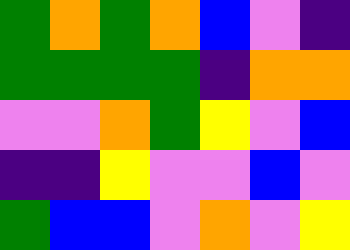[["green", "orange", "green", "orange", "blue", "violet", "indigo"], ["green", "green", "green", "green", "indigo", "orange", "orange"], ["violet", "violet", "orange", "green", "yellow", "violet", "blue"], ["indigo", "indigo", "yellow", "violet", "violet", "blue", "violet"], ["green", "blue", "blue", "violet", "orange", "violet", "yellow"]]